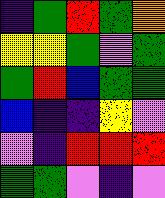[["indigo", "green", "red", "green", "orange"], ["yellow", "yellow", "green", "violet", "green"], ["green", "red", "blue", "green", "green"], ["blue", "indigo", "indigo", "yellow", "violet"], ["violet", "indigo", "red", "red", "red"], ["green", "green", "violet", "indigo", "violet"]]